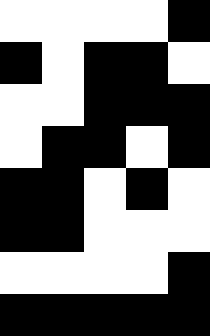[["white", "white", "white", "white", "black"], ["black", "white", "black", "black", "white"], ["white", "white", "black", "black", "black"], ["white", "black", "black", "white", "black"], ["black", "black", "white", "black", "white"], ["black", "black", "white", "white", "white"], ["white", "white", "white", "white", "black"], ["black", "black", "black", "black", "black"]]